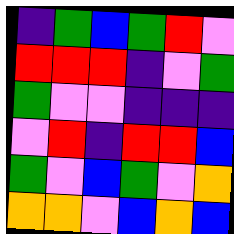[["indigo", "green", "blue", "green", "red", "violet"], ["red", "red", "red", "indigo", "violet", "green"], ["green", "violet", "violet", "indigo", "indigo", "indigo"], ["violet", "red", "indigo", "red", "red", "blue"], ["green", "violet", "blue", "green", "violet", "orange"], ["orange", "orange", "violet", "blue", "orange", "blue"]]